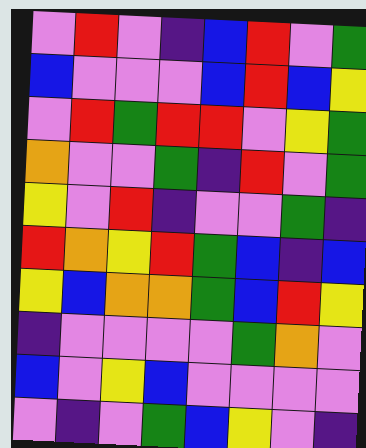[["violet", "red", "violet", "indigo", "blue", "red", "violet", "green"], ["blue", "violet", "violet", "violet", "blue", "red", "blue", "yellow"], ["violet", "red", "green", "red", "red", "violet", "yellow", "green"], ["orange", "violet", "violet", "green", "indigo", "red", "violet", "green"], ["yellow", "violet", "red", "indigo", "violet", "violet", "green", "indigo"], ["red", "orange", "yellow", "red", "green", "blue", "indigo", "blue"], ["yellow", "blue", "orange", "orange", "green", "blue", "red", "yellow"], ["indigo", "violet", "violet", "violet", "violet", "green", "orange", "violet"], ["blue", "violet", "yellow", "blue", "violet", "violet", "violet", "violet"], ["violet", "indigo", "violet", "green", "blue", "yellow", "violet", "indigo"]]